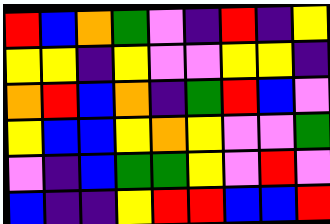[["red", "blue", "orange", "green", "violet", "indigo", "red", "indigo", "yellow"], ["yellow", "yellow", "indigo", "yellow", "violet", "violet", "yellow", "yellow", "indigo"], ["orange", "red", "blue", "orange", "indigo", "green", "red", "blue", "violet"], ["yellow", "blue", "blue", "yellow", "orange", "yellow", "violet", "violet", "green"], ["violet", "indigo", "blue", "green", "green", "yellow", "violet", "red", "violet"], ["blue", "indigo", "indigo", "yellow", "red", "red", "blue", "blue", "red"]]